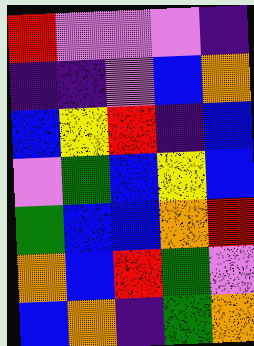[["red", "violet", "violet", "violet", "indigo"], ["indigo", "indigo", "violet", "blue", "orange"], ["blue", "yellow", "red", "indigo", "blue"], ["violet", "green", "blue", "yellow", "blue"], ["green", "blue", "blue", "orange", "red"], ["orange", "blue", "red", "green", "violet"], ["blue", "orange", "indigo", "green", "orange"]]